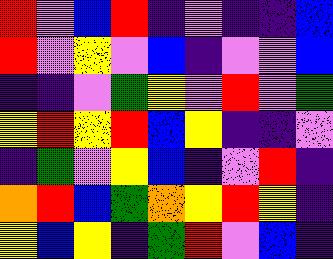[["red", "violet", "blue", "red", "indigo", "violet", "indigo", "indigo", "blue"], ["red", "violet", "yellow", "violet", "blue", "indigo", "violet", "violet", "blue"], ["indigo", "indigo", "violet", "green", "yellow", "violet", "red", "violet", "green"], ["yellow", "red", "yellow", "red", "blue", "yellow", "indigo", "indigo", "violet"], ["indigo", "green", "violet", "yellow", "blue", "indigo", "violet", "red", "indigo"], ["orange", "red", "blue", "green", "orange", "yellow", "red", "yellow", "indigo"], ["yellow", "blue", "yellow", "indigo", "green", "red", "violet", "blue", "indigo"]]